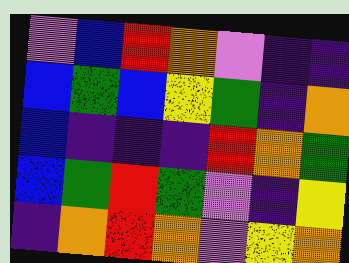[["violet", "blue", "red", "orange", "violet", "indigo", "indigo"], ["blue", "green", "blue", "yellow", "green", "indigo", "orange"], ["blue", "indigo", "indigo", "indigo", "red", "orange", "green"], ["blue", "green", "red", "green", "violet", "indigo", "yellow"], ["indigo", "orange", "red", "orange", "violet", "yellow", "orange"]]